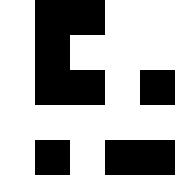[["white", "black", "black", "white", "white"], ["white", "black", "white", "white", "white"], ["white", "black", "black", "white", "black"], ["white", "white", "white", "white", "white"], ["white", "black", "white", "black", "black"]]